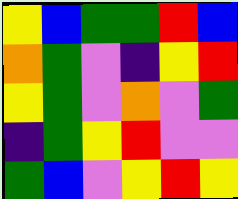[["yellow", "blue", "green", "green", "red", "blue"], ["orange", "green", "violet", "indigo", "yellow", "red"], ["yellow", "green", "violet", "orange", "violet", "green"], ["indigo", "green", "yellow", "red", "violet", "violet"], ["green", "blue", "violet", "yellow", "red", "yellow"]]